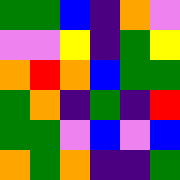[["green", "green", "blue", "indigo", "orange", "violet"], ["violet", "violet", "yellow", "indigo", "green", "yellow"], ["orange", "red", "orange", "blue", "green", "green"], ["green", "orange", "indigo", "green", "indigo", "red"], ["green", "green", "violet", "blue", "violet", "blue"], ["orange", "green", "orange", "indigo", "indigo", "green"]]